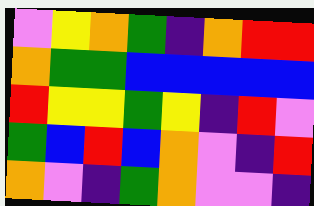[["violet", "yellow", "orange", "green", "indigo", "orange", "red", "red"], ["orange", "green", "green", "blue", "blue", "blue", "blue", "blue"], ["red", "yellow", "yellow", "green", "yellow", "indigo", "red", "violet"], ["green", "blue", "red", "blue", "orange", "violet", "indigo", "red"], ["orange", "violet", "indigo", "green", "orange", "violet", "violet", "indigo"]]